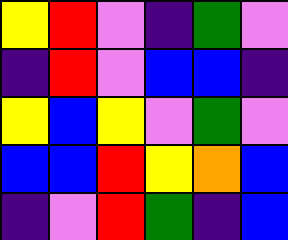[["yellow", "red", "violet", "indigo", "green", "violet"], ["indigo", "red", "violet", "blue", "blue", "indigo"], ["yellow", "blue", "yellow", "violet", "green", "violet"], ["blue", "blue", "red", "yellow", "orange", "blue"], ["indigo", "violet", "red", "green", "indigo", "blue"]]